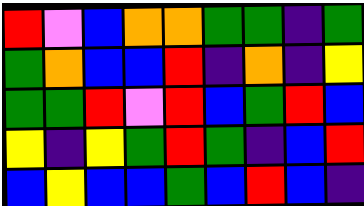[["red", "violet", "blue", "orange", "orange", "green", "green", "indigo", "green"], ["green", "orange", "blue", "blue", "red", "indigo", "orange", "indigo", "yellow"], ["green", "green", "red", "violet", "red", "blue", "green", "red", "blue"], ["yellow", "indigo", "yellow", "green", "red", "green", "indigo", "blue", "red"], ["blue", "yellow", "blue", "blue", "green", "blue", "red", "blue", "indigo"]]